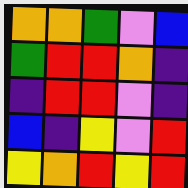[["orange", "orange", "green", "violet", "blue"], ["green", "red", "red", "orange", "indigo"], ["indigo", "red", "red", "violet", "indigo"], ["blue", "indigo", "yellow", "violet", "red"], ["yellow", "orange", "red", "yellow", "red"]]